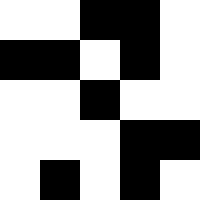[["white", "white", "black", "black", "white"], ["black", "black", "white", "black", "white"], ["white", "white", "black", "white", "white"], ["white", "white", "white", "black", "black"], ["white", "black", "white", "black", "white"]]